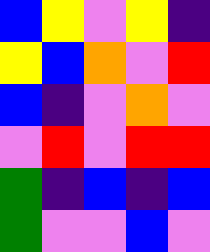[["blue", "yellow", "violet", "yellow", "indigo"], ["yellow", "blue", "orange", "violet", "red"], ["blue", "indigo", "violet", "orange", "violet"], ["violet", "red", "violet", "red", "red"], ["green", "indigo", "blue", "indigo", "blue"], ["green", "violet", "violet", "blue", "violet"]]